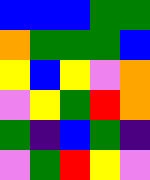[["blue", "blue", "blue", "green", "green"], ["orange", "green", "green", "green", "blue"], ["yellow", "blue", "yellow", "violet", "orange"], ["violet", "yellow", "green", "red", "orange"], ["green", "indigo", "blue", "green", "indigo"], ["violet", "green", "red", "yellow", "violet"]]